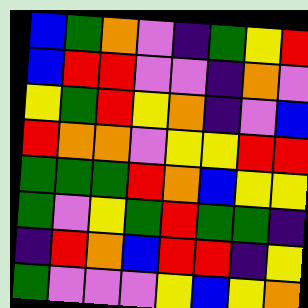[["blue", "green", "orange", "violet", "indigo", "green", "yellow", "red"], ["blue", "red", "red", "violet", "violet", "indigo", "orange", "violet"], ["yellow", "green", "red", "yellow", "orange", "indigo", "violet", "blue"], ["red", "orange", "orange", "violet", "yellow", "yellow", "red", "red"], ["green", "green", "green", "red", "orange", "blue", "yellow", "yellow"], ["green", "violet", "yellow", "green", "red", "green", "green", "indigo"], ["indigo", "red", "orange", "blue", "red", "red", "indigo", "yellow"], ["green", "violet", "violet", "violet", "yellow", "blue", "yellow", "orange"]]